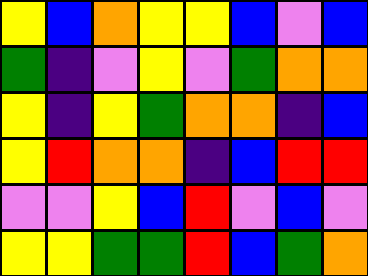[["yellow", "blue", "orange", "yellow", "yellow", "blue", "violet", "blue"], ["green", "indigo", "violet", "yellow", "violet", "green", "orange", "orange"], ["yellow", "indigo", "yellow", "green", "orange", "orange", "indigo", "blue"], ["yellow", "red", "orange", "orange", "indigo", "blue", "red", "red"], ["violet", "violet", "yellow", "blue", "red", "violet", "blue", "violet"], ["yellow", "yellow", "green", "green", "red", "blue", "green", "orange"]]